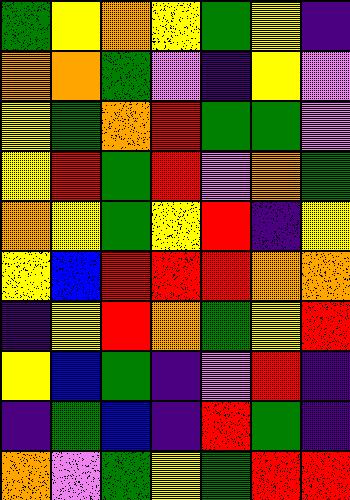[["green", "yellow", "orange", "yellow", "green", "yellow", "indigo"], ["orange", "orange", "green", "violet", "indigo", "yellow", "violet"], ["yellow", "green", "orange", "red", "green", "green", "violet"], ["yellow", "red", "green", "red", "violet", "orange", "green"], ["orange", "yellow", "green", "yellow", "red", "indigo", "yellow"], ["yellow", "blue", "red", "red", "red", "orange", "orange"], ["indigo", "yellow", "red", "orange", "green", "yellow", "red"], ["yellow", "blue", "green", "indigo", "violet", "red", "indigo"], ["indigo", "green", "blue", "indigo", "red", "green", "indigo"], ["orange", "violet", "green", "yellow", "green", "red", "red"]]